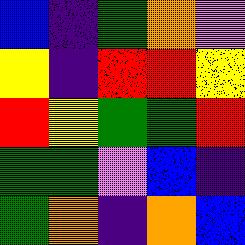[["blue", "indigo", "green", "orange", "violet"], ["yellow", "indigo", "red", "red", "yellow"], ["red", "yellow", "green", "green", "red"], ["green", "green", "violet", "blue", "indigo"], ["green", "orange", "indigo", "orange", "blue"]]